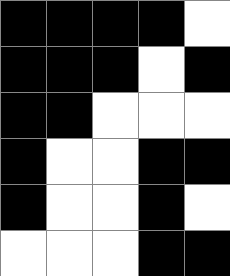[["black", "black", "black", "black", "white"], ["black", "black", "black", "white", "black"], ["black", "black", "white", "white", "white"], ["black", "white", "white", "black", "black"], ["black", "white", "white", "black", "white"], ["white", "white", "white", "black", "black"]]